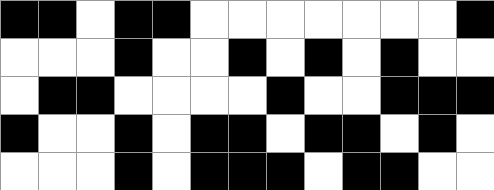[["black", "black", "white", "black", "black", "white", "white", "white", "white", "white", "white", "white", "black"], ["white", "white", "white", "black", "white", "white", "black", "white", "black", "white", "black", "white", "white"], ["white", "black", "black", "white", "white", "white", "white", "black", "white", "white", "black", "black", "black"], ["black", "white", "white", "black", "white", "black", "black", "white", "black", "black", "white", "black", "white"], ["white", "white", "white", "black", "white", "black", "black", "black", "white", "black", "black", "white", "white"]]